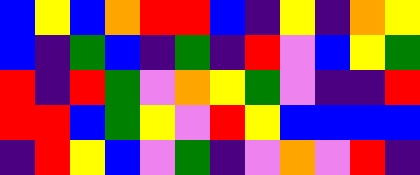[["blue", "yellow", "blue", "orange", "red", "red", "blue", "indigo", "yellow", "indigo", "orange", "yellow"], ["blue", "indigo", "green", "blue", "indigo", "green", "indigo", "red", "violet", "blue", "yellow", "green"], ["red", "indigo", "red", "green", "violet", "orange", "yellow", "green", "violet", "indigo", "indigo", "red"], ["red", "red", "blue", "green", "yellow", "violet", "red", "yellow", "blue", "blue", "blue", "blue"], ["indigo", "red", "yellow", "blue", "violet", "green", "indigo", "violet", "orange", "violet", "red", "indigo"]]